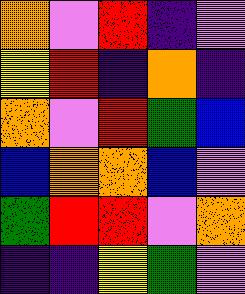[["orange", "violet", "red", "indigo", "violet"], ["yellow", "red", "indigo", "orange", "indigo"], ["orange", "violet", "red", "green", "blue"], ["blue", "orange", "orange", "blue", "violet"], ["green", "red", "red", "violet", "orange"], ["indigo", "indigo", "yellow", "green", "violet"]]